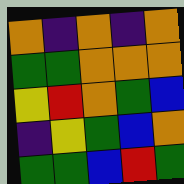[["orange", "indigo", "orange", "indigo", "orange"], ["green", "green", "orange", "orange", "orange"], ["yellow", "red", "orange", "green", "blue"], ["indigo", "yellow", "green", "blue", "orange"], ["green", "green", "blue", "red", "green"]]